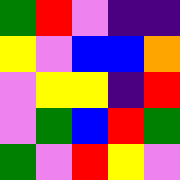[["green", "red", "violet", "indigo", "indigo"], ["yellow", "violet", "blue", "blue", "orange"], ["violet", "yellow", "yellow", "indigo", "red"], ["violet", "green", "blue", "red", "green"], ["green", "violet", "red", "yellow", "violet"]]